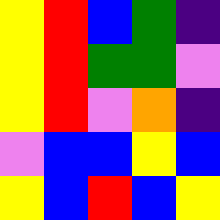[["yellow", "red", "blue", "green", "indigo"], ["yellow", "red", "green", "green", "violet"], ["yellow", "red", "violet", "orange", "indigo"], ["violet", "blue", "blue", "yellow", "blue"], ["yellow", "blue", "red", "blue", "yellow"]]